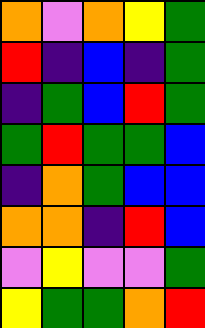[["orange", "violet", "orange", "yellow", "green"], ["red", "indigo", "blue", "indigo", "green"], ["indigo", "green", "blue", "red", "green"], ["green", "red", "green", "green", "blue"], ["indigo", "orange", "green", "blue", "blue"], ["orange", "orange", "indigo", "red", "blue"], ["violet", "yellow", "violet", "violet", "green"], ["yellow", "green", "green", "orange", "red"]]